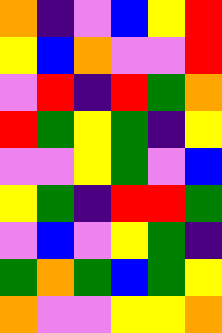[["orange", "indigo", "violet", "blue", "yellow", "red"], ["yellow", "blue", "orange", "violet", "violet", "red"], ["violet", "red", "indigo", "red", "green", "orange"], ["red", "green", "yellow", "green", "indigo", "yellow"], ["violet", "violet", "yellow", "green", "violet", "blue"], ["yellow", "green", "indigo", "red", "red", "green"], ["violet", "blue", "violet", "yellow", "green", "indigo"], ["green", "orange", "green", "blue", "green", "yellow"], ["orange", "violet", "violet", "yellow", "yellow", "orange"]]